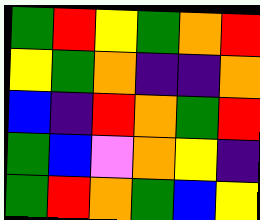[["green", "red", "yellow", "green", "orange", "red"], ["yellow", "green", "orange", "indigo", "indigo", "orange"], ["blue", "indigo", "red", "orange", "green", "red"], ["green", "blue", "violet", "orange", "yellow", "indigo"], ["green", "red", "orange", "green", "blue", "yellow"]]